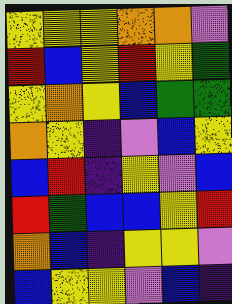[["yellow", "yellow", "yellow", "orange", "orange", "violet"], ["red", "blue", "yellow", "red", "yellow", "green"], ["yellow", "orange", "yellow", "blue", "green", "green"], ["orange", "yellow", "indigo", "violet", "blue", "yellow"], ["blue", "red", "indigo", "yellow", "violet", "blue"], ["red", "green", "blue", "blue", "yellow", "red"], ["orange", "blue", "indigo", "yellow", "yellow", "violet"], ["blue", "yellow", "yellow", "violet", "blue", "indigo"]]